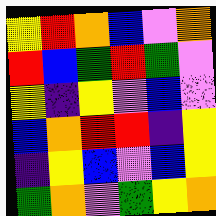[["yellow", "red", "orange", "blue", "violet", "orange"], ["red", "blue", "green", "red", "green", "violet"], ["yellow", "indigo", "yellow", "violet", "blue", "violet"], ["blue", "orange", "red", "red", "indigo", "yellow"], ["indigo", "yellow", "blue", "violet", "blue", "yellow"], ["green", "orange", "violet", "green", "yellow", "orange"]]